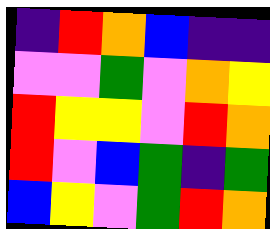[["indigo", "red", "orange", "blue", "indigo", "indigo"], ["violet", "violet", "green", "violet", "orange", "yellow"], ["red", "yellow", "yellow", "violet", "red", "orange"], ["red", "violet", "blue", "green", "indigo", "green"], ["blue", "yellow", "violet", "green", "red", "orange"]]